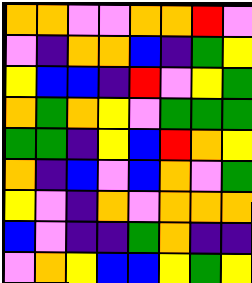[["orange", "orange", "violet", "violet", "orange", "orange", "red", "violet"], ["violet", "indigo", "orange", "orange", "blue", "indigo", "green", "yellow"], ["yellow", "blue", "blue", "indigo", "red", "violet", "yellow", "green"], ["orange", "green", "orange", "yellow", "violet", "green", "green", "green"], ["green", "green", "indigo", "yellow", "blue", "red", "orange", "yellow"], ["orange", "indigo", "blue", "violet", "blue", "orange", "violet", "green"], ["yellow", "violet", "indigo", "orange", "violet", "orange", "orange", "orange"], ["blue", "violet", "indigo", "indigo", "green", "orange", "indigo", "indigo"], ["violet", "orange", "yellow", "blue", "blue", "yellow", "green", "yellow"]]